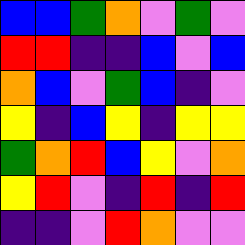[["blue", "blue", "green", "orange", "violet", "green", "violet"], ["red", "red", "indigo", "indigo", "blue", "violet", "blue"], ["orange", "blue", "violet", "green", "blue", "indigo", "violet"], ["yellow", "indigo", "blue", "yellow", "indigo", "yellow", "yellow"], ["green", "orange", "red", "blue", "yellow", "violet", "orange"], ["yellow", "red", "violet", "indigo", "red", "indigo", "red"], ["indigo", "indigo", "violet", "red", "orange", "violet", "violet"]]